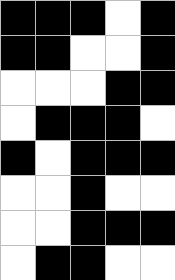[["black", "black", "black", "white", "black"], ["black", "black", "white", "white", "black"], ["white", "white", "white", "black", "black"], ["white", "black", "black", "black", "white"], ["black", "white", "black", "black", "black"], ["white", "white", "black", "white", "white"], ["white", "white", "black", "black", "black"], ["white", "black", "black", "white", "white"]]